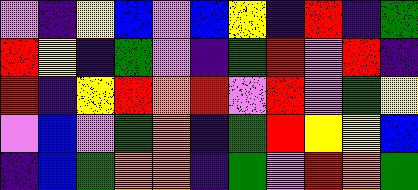[["violet", "indigo", "yellow", "blue", "violet", "blue", "yellow", "indigo", "red", "indigo", "green"], ["red", "yellow", "indigo", "green", "violet", "indigo", "green", "red", "violet", "red", "indigo"], ["red", "indigo", "yellow", "red", "orange", "red", "violet", "red", "violet", "green", "yellow"], ["violet", "blue", "violet", "green", "orange", "indigo", "green", "red", "yellow", "yellow", "blue"], ["indigo", "blue", "green", "orange", "orange", "indigo", "green", "violet", "red", "orange", "green"]]